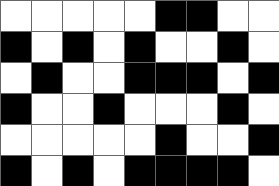[["white", "white", "white", "white", "white", "black", "black", "white", "white"], ["black", "white", "black", "white", "black", "white", "white", "black", "white"], ["white", "black", "white", "white", "black", "black", "black", "white", "black"], ["black", "white", "white", "black", "white", "white", "white", "black", "white"], ["white", "white", "white", "white", "white", "black", "white", "white", "black"], ["black", "white", "black", "white", "black", "black", "black", "black", "white"]]